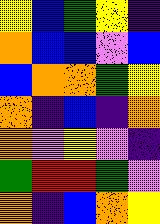[["yellow", "blue", "green", "yellow", "indigo"], ["orange", "blue", "blue", "violet", "blue"], ["blue", "orange", "orange", "green", "yellow"], ["orange", "indigo", "blue", "indigo", "orange"], ["orange", "violet", "yellow", "violet", "indigo"], ["green", "red", "red", "green", "violet"], ["orange", "indigo", "blue", "orange", "yellow"]]